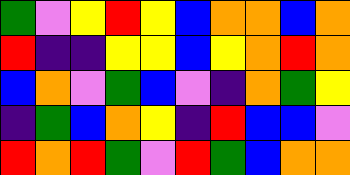[["green", "violet", "yellow", "red", "yellow", "blue", "orange", "orange", "blue", "orange"], ["red", "indigo", "indigo", "yellow", "yellow", "blue", "yellow", "orange", "red", "orange"], ["blue", "orange", "violet", "green", "blue", "violet", "indigo", "orange", "green", "yellow"], ["indigo", "green", "blue", "orange", "yellow", "indigo", "red", "blue", "blue", "violet"], ["red", "orange", "red", "green", "violet", "red", "green", "blue", "orange", "orange"]]